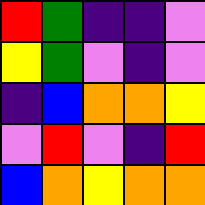[["red", "green", "indigo", "indigo", "violet"], ["yellow", "green", "violet", "indigo", "violet"], ["indigo", "blue", "orange", "orange", "yellow"], ["violet", "red", "violet", "indigo", "red"], ["blue", "orange", "yellow", "orange", "orange"]]